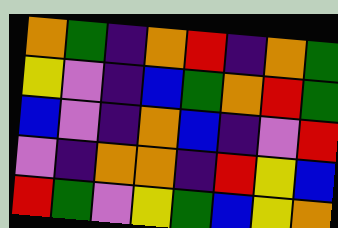[["orange", "green", "indigo", "orange", "red", "indigo", "orange", "green"], ["yellow", "violet", "indigo", "blue", "green", "orange", "red", "green"], ["blue", "violet", "indigo", "orange", "blue", "indigo", "violet", "red"], ["violet", "indigo", "orange", "orange", "indigo", "red", "yellow", "blue"], ["red", "green", "violet", "yellow", "green", "blue", "yellow", "orange"]]